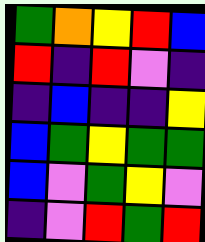[["green", "orange", "yellow", "red", "blue"], ["red", "indigo", "red", "violet", "indigo"], ["indigo", "blue", "indigo", "indigo", "yellow"], ["blue", "green", "yellow", "green", "green"], ["blue", "violet", "green", "yellow", "violet"], ["indigo", "violet", "red", "green", "red"]]